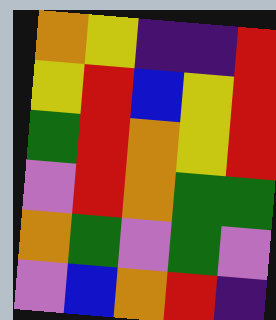[["orange", "yellow", "indigo", "indigo", "red"], ["yellow", "red", "blue", "yellow", "red"], ["green", "red", "orange", "yellow", "red"], ["violet", "red", "orange", "green", "green"], ["orange", "green", "violet", "green", "violet"], ["violet", "blue", "orange", "red", "indigo"]]